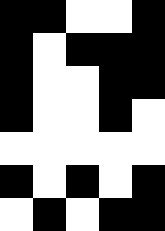[["black", "black", "white", "white", "black"], ["black", "white", "black", "black", "black"], ["black", "white", "white", "black", "black"], ["black", "white", "white", "black", "white"], ["white", "white", "white", "white", "white"], ["black", "white", "black", "white", "black"], ["white", "black", "white", "black", "black"]]